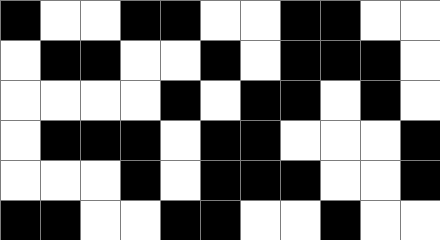[["black", "white", "white", "black", "black", "white", "white", "black", "black", "white", "white"], ["white", "black", "black", "white", "white", "black", "white", "black", "black", "black", "white"], ["white", "white", "white", "white", "black", "white", "black", "black", "white", "black", "white"], ["white", "black", "black", "black", "white", "black", "black", "white", "white", "white", "black"], ["white", "white", "white", "black", "white", "black", "black", "black", "white", "white", "black"], ["black", "black", "white", "white", "black", "black", "white", "white", "black", "white", "white"]]